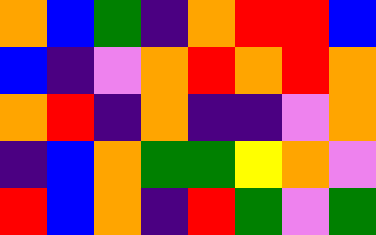[["orange", "blue", "green", "indigo", "orange", "red", "red", "blue"], ["blue", "indigo", "violet", "orange", "red", "orange", "red", "orange"], ["orange", "red", "indigo", "orange", "indigo", "indigo", "violet", "orange"], ["indigo", "blue", "orange", "green", "green", "yellow", "orange", "violet"], ["red", "blue", "orange", "indigo", "red", "green", "violet", "green"]]